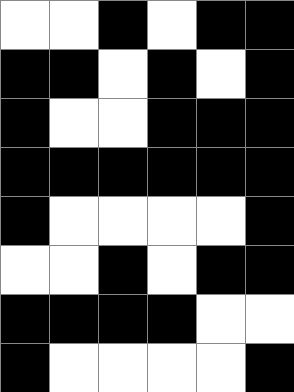[["white", "white", "black", "white", "black", "black"], ["black", "black", "white", "black", "white", "black"], ["black", "white", "white", "black", "black", "black"], ["black", "black", "black", "black", "black", "black"], ["black", "white", "white", "white", "white", "black"], ["white", "white", "black", "white", "black", "black"], ["black", "black", "black", "black", "white", "white"], ["black", "white", "white", "white", "white", "black"]]